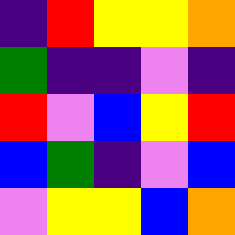[["indigo", "red", "yellow", "yellow", "orange"], ["green", "indigo", "indigo", "violet", "indigo"], ["red", "violet", "blue", "yellow", "red"], ["blue", "green", "indigo", "violet", "blue"], ["violet", "yellow", "yellow", "blue", "orange"]]